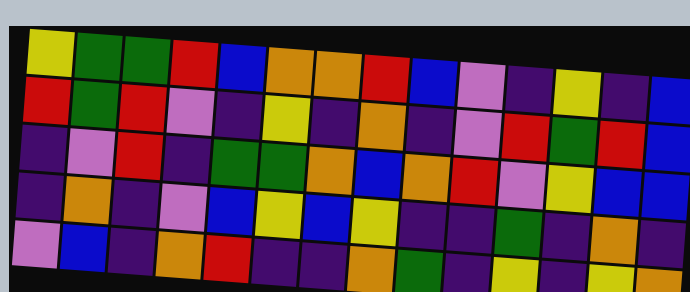[["yellow", "green", "green", "red", "blue", "orange", "orange", "red", "blue", "violet", "indigo", "yellow", "indigo", "blue"], ["red", "green", "red", "violet", "indigo", "yellow", "indigo", "orange", "indigo", "violet", "red", "green", "red", "blue"], ["indigo", "violet", "red", "indigo", "green", "green", "orange", "blue", "orange", "red", "violet", "yellow", "blue", "blue"], ["indigo", "orange", "indigo", "violet", "blue", "yellow", "blue", "yellow", "indigo", "indigo", "green", "indigo", "orange", "indigo"], ["violet", "blue", "indigo", "orange", "red", "indigo", "indigo", "orange", "green", "indigo", "yellow", "indigo", "yellow", "orange"]]